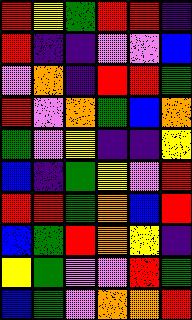[["red", "yellow", "green", "red", "red", "indigo"], ["red", "indigo", "indigo", "violet", "violet", "blue"], ["violet", "orange", "indigo", "red", "red", "green"], ["red", "violet", "orange", "green", "blue", "orange"], ["green", "violet", "yellow", "indigo", "indigo", "yellow"], ["blue", "indigo", "green", "yellow", "violet", "red"], ["red", "red", "green", "orange", "blue", "red"], ["blue", "green", "red", "orange", "yellow", "indigo"], ["yellow", "green", "violet", "violet", "red", "green"], ["blue", "green", "violet", "orange", "orange", "red"]]